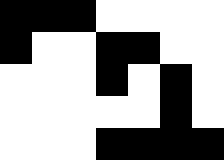[["black", "black", "black", "white", "white", "white", "white"], ["black", "white", "white", "black", "black", "white", "white"], ["white", "white", "white", "black", "white", "black", "white"], ["white", "white", "white", "white", "white", "black", "white"], ["white", "white", "white", "black", "black", "black", "black"]]